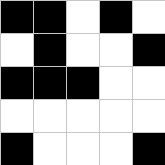[["black", "black", "white", "black", "white"], ["white", "black", "white", "white", "black"], ["black", "black", "black", "white", "white"], ["white", "white", "white", "white", "white"], ["black", "white", "white", "white", "black"]]